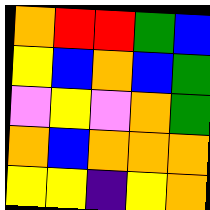[["orange", "red", "red", "green", "blue"], ["yellow", "blue", "orange", "blue", "green"], ["violet", "yellow", "violet", "orange", "green"], ["orange", "blue", "orange", "orange", "orange"], ["yellow", "yellow", "indigo", "yellow", "orange"]]